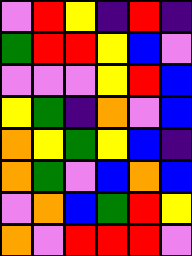[["violet", "red", "yellow", "indigo", "red", "indigo"], ["green", "red", "red", "yellow", "blue", "violet"], ["violet", "violet", "violet", "yellow", "red", "blue"], ["yellow", "green", "indigo", "orange", "violet", "blue"], ["orange", "yellow", "green", "yellow", "blue", "indigo"], ["orange", "green", "violet", "blue", "orange", "blue"], ["violet", "orange", "blue", "green", "red", "yellow"], ["orange", "violet", "red", "red", "red", "violet"]]